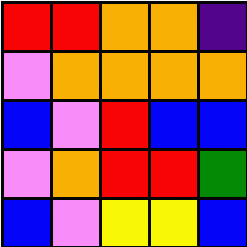[["red", "red", "orange", "orange", "indigo"], ["violet", "orange", "orange", "orange", "orange"], ["blue", "violet", "red", "blue", "blue"], ["violet", "orange", "red", "red", "green"], ["blue", "violet", "yellow", "yellow", "blue"]]